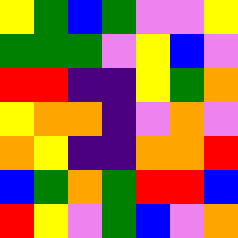[["yellow", "green", "blue", "green", "violet", "violet", "yellow"], ["green", "green", "green", "violet", "yellow", "blue", "violet"], ["red", "red", "indigo", "indigo", "yellow", "green", "orange"], ["yellow", "orange", "orange", "indigo", "violet", "orange", "violet"], ["orange", "yellow", "indigo", "indigo", "orange", "orange", "red"], ["blue", "green", "orange", "green", "red", "red", "blue"], ["red", "yellow", "violet", "green", "blue", "violet", "orange"]]